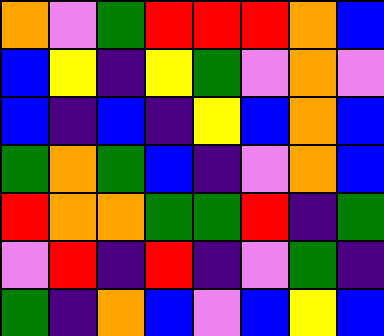[["orange", "violet", "green", "red", "red", "red", "orange", "blue"], ["blue", "yellow", "indigo", "yellow", "green", "violet", "orange", "violet"], ["blue", "indigo", "blue", "indigo", "yellow", "blue", "orange", "blue"], ["green", "orange", "green", "blue", "indigo", "violet", "orange", "blue"], ["red", "orange", "orange", "green", "green", "red", "indigo", "green"], ["violet", "red", "indigo", "red", "indigo", "violet", "green", "indigo"], ["green", "indigo", "orange", "blue", "violet", "blue", "yellow", "blue"]]